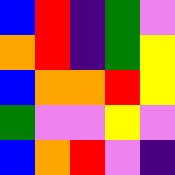[["blue", "red", "indigo", "green", "violet"], ["orange", "red", "indigo", "green", "yellow"], ["blue", "orange", "orange", "red", "yellow"], ["green", "violet", "violet", "yellow", "violet"], ["blue", "orange", "red", "violet", "indigo"]]